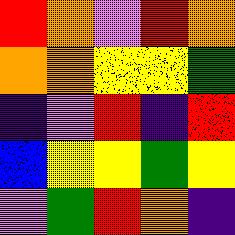[["red", "orange", "violet", "red", "orange"], ["orange", "orange", "yellow", "yellow", "green"], ["indigo", "violet", "red", "indigo", "red"], ["blue", "yellow", "yellow", "green", "yellow"], ["violet", "green", "red", "orange", "indigo"]]